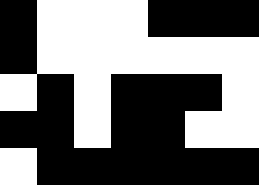[["black", "white", "white", "white", "black", "black", "black"], ["black", "white", "white", "white", "white", "white", "white"], ["white", "black", "white", "black", "black", "black", "white"], ["black", "black", "white", "black", "black", "white", "white"], ["white", "black", "black", "black", "black", "black", "black"]]